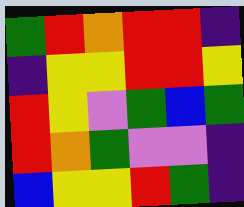[["green", "red", "orange", "red", "red", "indigo"], ["indigo", "yellow", "yellow", "red", "red", "yellow"], ["red", "yellow", "violet", "green", "blue", "green"], ["red", "orange", "green", "violet", "violet", "indigo"], ["blue", "yellow", "yellow", "red", "green", "indigo"]]